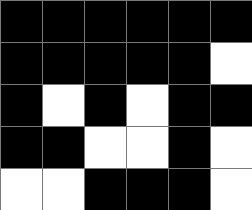[["black", "black", "black", "black", "black", "black"], ["black", "black", "black", "black", "black", "white"], ["black", "white", "black", "white", "black", "black"], ["black", "black", "white", "white", "black", "white"], ["white", "white", "black", "black", "black", "white"]]